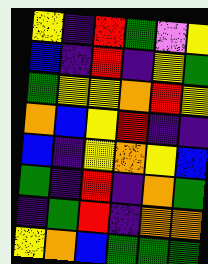[["yellow", "indigo", "red", "green", "violet", "yellow"], ["blue", "indigo", "red", "indigo", "yellow", "green"], ["green", "yellow", "yellow", "orange", "red", "yellow"], ["orange", "blue", "yellow", "red", "indigo", "indigo"], ["blue", "indigo", "yellow", "orange", "yellow", "blue"], ["green", "indigo", "red", "indigo", "orange", "green"], ["indigo", "green", "red", "indigo", "orange", "orange"], ["yellow", "orange", "blue", "green", "green", "green"]]